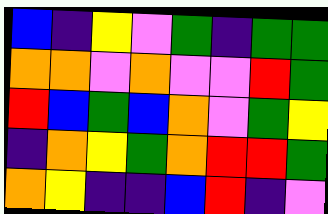[["blue", "indigo", "yellow", "violet", "green", "indigo", "green", "green"], ["orange", "orange", "violet", "orange", "violet", "violet", "red", "green"], ["red", "blue", "green", "blue", "orange", "violet", "green", "yellow"], ["indigo", "orange", "yellow", "green", "orange", "red", "red", "green"], ["orange", "yellow", "indigo", "indigo", "blue", "red", "indigo", "violet"]]